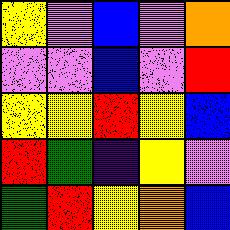[["yellow", "violet", "blue", "violet", "orange"], ["violet", "violet", "blue", "violet", "red"], ["yellow", "yellow", "red", "yellow", "blue"], ["red", "green", "indigo", "yellow", "violet"], ["green", "red", "yellow", "orange", "blue"]]